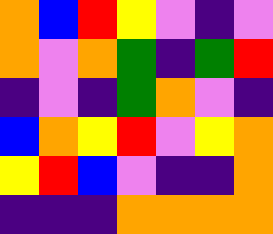[["orange", "blue", "red", "yellow", "violet", "indigo", "violet"], ["orange", "violet", "orange", "green", "indigo", "green", "red"], ["indigo", "violet", "indigo", "green", "orange", "violet", "indigo"], ["blue", "orange", "yellow", "red", "violet", "yellow", "orange"], ["yellow", "red", "blue", "violet", "indigo", "indigo", "orange"], ["indigo", "indigo", "indigo", "orange", "orange", "orange", "orange"]]